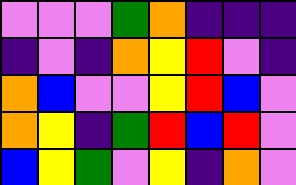[["violet", "violet", "violet", "green", "orange", "indigo", "indigo", "indigo"], ["indigo", "violet", "indigo", "orange", "yellow", "red", "violet", "indigo"], ["orange", "blue", "violet", "violet", "yellow", "red", "blue", "violet"], ["orange", "yellow", "indigo", "green", "red", "blue", "red", "violet"], ["blue", "yellow", "green", "violet", "yellow", "indigo", "orange", "violet"]]